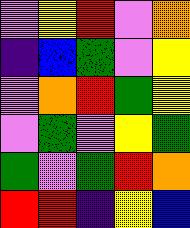[["violet", "yellow", "red", "violet", "orange"], ["indigo", "blue", "green", "violet", "yellow"], ["violet", "orange", "red", "green", "yellow"], ["violet", "green", "violet", "yellow", "green"], ["green", "violet", "green", "red", "orange"], ["red", "red", "indigo", "yellow", "blue"]]